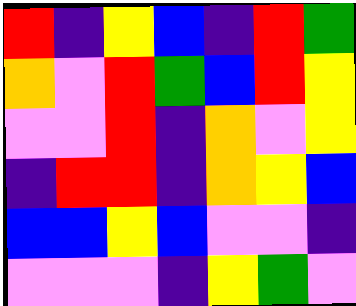[["red", "indigo", "yellow", "blue", "indigo", "red", "green"], ["orange", "violet", "red", "green", "blue", "red", "yellow"], ["violet", "violet", "red", "indigo", "orange", "violet", "yellow"], ["indigo", "red", "red", "indigo", "orange", "yellow", "blue"], ["blue", "blue", "yellow", "blue", "violet", "violet", "indigo"], ["violet", "violet", "violet", "indigo", "yellow", "green", "violet"]]